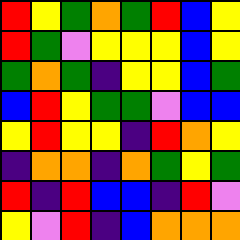[["red", "yellow", "green", "orange", "green", "red", "blue", "yellow"], ["red", "green", "violet", "yellow", "yellow", "yellow", "blue", "yellow"], ["green", "orange", "green", "indigo", "yellow", "yellow", "blue", "green"], ["blue", "red", "yellow", "green", "green", "violet", "blue", "blue"], ["yellow", "red", "yellow", "yellow", "indigo", "red", "orange", "yellow"], ["indigo", "orange", "orange", "indigo", "orange", "green", "yellow", "green"], ["red", "indigo", "red", "blue", "blue", "indigo", "red", "violet"], ["yellow", "violet", "red", "indigo", "blue", "orange", "orange", "orange"]]